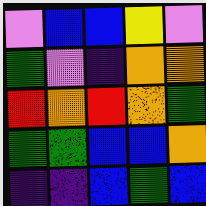[["violet", "blue", "blue", "yellow", "violet"], ["green", "violet", "indigo", "orange", "orange"], ["red", "orange", "red", "orange", "green"], ["green", "green", "blue", "blue", "orange"], ["indigo", "indigo", "blue", "green", "blue"]]